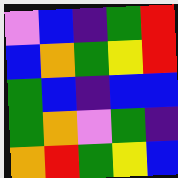[["violet", "blue", "indigo", "green", "red"], ["blue", "orange", "green", "yellow", "red"], ["green", "blue", "indigo", "blue", "blue"], ["green", "orange", "violet", "green", "indigo"], ["orange", "red", "green", "yellow", "blue"]]